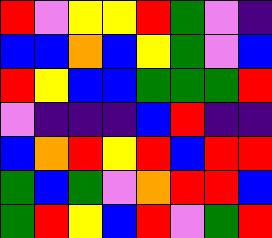[["red", "violet", "yellow", "yellow", "red", "green", "violet", "indigo"], ["blue", "blue", "orange", "blue", "yellow", "green", "violet", "blue"], ["red", "yellow", "blue", "blue", "green", "green", "green", "red"], ["violet", "indigo", "indigo", "indigo", "blue", "red", "indigo", "indigo"], ["blue", "orange", "red", "yellow", "red", "blue", "red", "red"], ["green", "blue", "green", "violet", "orange", "red", "red", "blue"], ["green", "red", "yellow", "blue", "red", "violet", "green", "red"]]